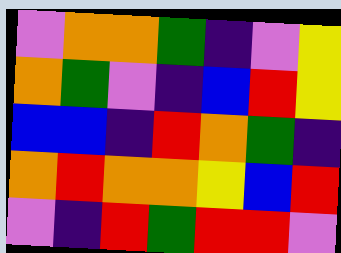[["violet", "orange", "orange", "green", "indigo", "violet", "yellow"], ["orange", "green", "violet", "indigo", "blue", "red", "yellow"], ["blue", "blue", "indigo", "red", "orange", "green", "indigo"], ["orange", "red", "orange", "orange", "yellow", "blue", "red"], ["violet", "indigo", "red", "green", "red", "red", "violet"]]